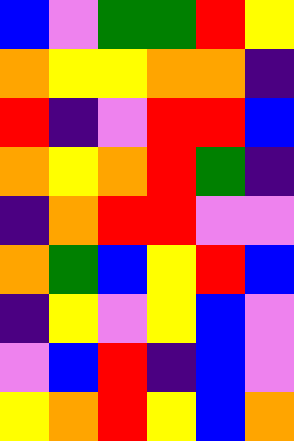[["blue", "violet", "green", "green", "red", "yellow"], ["orange", "yellow", "yellow", "orange", "orange", "indigo"], ["red", "indigo", "violet", "red", "red", "blue"], ["orange", "yellow", "orange", "red", "green", "indigo"], ["indigo", "orange", "red", "red", "violet", "violet"], ["orange", "green", "blue", "yellow", "red", "blue"], ["indigo", "yellow", "violet", "yellow", "blue", "violet"], ["violet", "blue", "red", "indigo", "blue", "violet"], ["yellow", "orange", "red", "yellow", "blue", "orange"]]